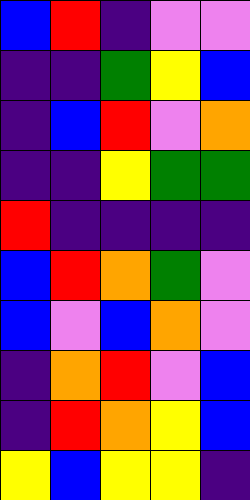[["blue", "red", "indigo", "violet", "violet"], ["indigo", "indigo", "green", "yellow", "blue"], ["indigo", "blue", "red", "violet", "orange"], ["indigo", "indigo", "yellow", "green", "green"], ["red", "indigo", "indigo", "indigo", "indigo"], ["blue", "red", "orange", "green", "violet"], ["blue", "violet", "blue", "orange", "violet"], ["indigo", "orange", "red", "violet", "blue"], ["indigo", "red", "orange", "yellow", "blue"], ["yellow", "blue", "yellow", "yellow", "indigo"]]